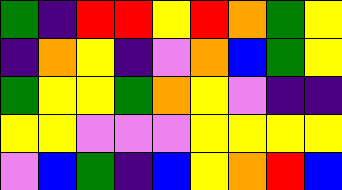[["green", "indigo", "red", "red", "yellow", "red", "orange", "green", "yellow"], ["indigo", "orange", "yellow", "indigo", "violet", "orange", "blue", "green", "yellow"], ["green", "yellow", "yellow", "green", "orange", "yellow", "violet", "indigo", "indigo"], ["yellow", "yellow", "violet", "violet", "violet", "yellow", "yellow", "yellow", "yellow"], ["violet", "blue", "green", "indigo", "blue", "yellow", "orange", "red", "blue"]]